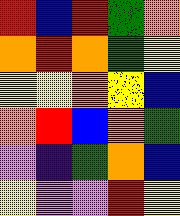[["red", "blue", "red", "green", "orange"], ["orange", "red", "orange", "green", "yellow"], ["yellow", "yellow", "orange", "yellow", "blue"], ["orange", "red", "blue", "orange", "green"], ["violet", "indigo", "green", "orange", "blue"], ["yellow", "violet", "violet", "red", "yellow"]]